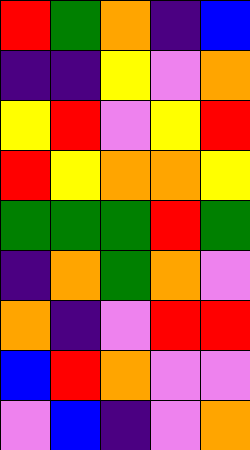[["red", "green", "orange", "indigo", "blue"], ["indigo", "indigo", "yellow", "violet", "orange"], ["yellow", "red", "violet", "yellow", "red"], ["red", "yellow", "orange", "orange", "yellow"], ["green", "green", "green", "red", "green"], ["indigo", "orange", "green", "orange", "violet"], ["orange", "indigo", "violet", "red", "red"], ["blue", "red", "orange", "violet", "violet"], ["violet", "blue", "indigo", "violet", "orange"]]